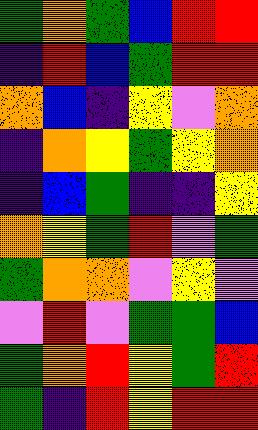[["green", "orange", "green", "blue", "red", "red"], ["indigo", "red", "blue", "green", "red", "red"], ["orange", "blue", "indigo", "yellow", "violet", "orange"], ["indigo", "orange", "yellow", "green", "yellow", "orange"], ["indigo", "blue", "green", "indigo", "indigo", "yellow"], ["orange", "yellow", "green", "red", "violet", "green"], ["green", "orange", "orange", "violet", "yellow", "violet"], ["violet", "red", "violet", "green", "green", "blue"], ["green", "orange", "red", "yellow", "green", "red"], ["green", "indigo", "red", "yellow", "red", "red"]]